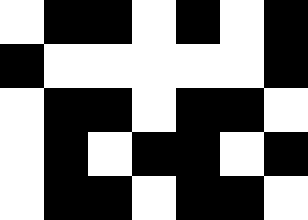[["white", "black", "black", "white", "black", "white", "black"], ["black", "white", "white", "white", "white", "white", "black"], ["white", "black", "black", "white", "black", "black", "white"], ["white", "black", "white", "black", "black", "white", "black"], ["white", "black", "black", "white", "black", "black", "white"]]